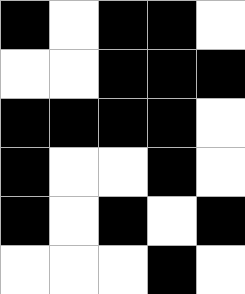[["black", "white", "black", "black", "white"], ["white", "white", "black", "black", "black"], ["black", "black", "black", "black", "white"], ["black", "white", "white", "black", "white"], ["black", "white", "black", "white", "black"], ["white", "white", "white", "black", "white"]]